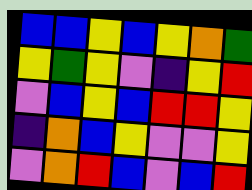[["blue", "blue", "yellow", "blue", "yellow", "orange", "green"], ["yellow", "green", "yellow", "violet", "indigo", "yellow", "red"], ["violet", "blue", "yellow", "blue", "red", "red", "yellow"], ["indigo", "orange", "blue", "yellow", "violet", "violet", "yellow"], ["violet", "orange", "red", "blue", "violet", "blue", "red"]]